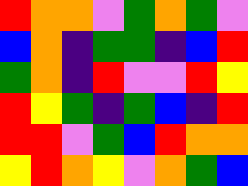[["red", "orange", "orange", "violet", "green", "orange", "green", "violet"], ["blue", "orange", "indigo", "green", "green", "indigo", "blue", "red"], ["green", "orange", "indigo", "red", "violet", "violet", "red", "yellow"], ["red", "yellow", "green", "indigo", "green", "blue", "indigo", "red"], ["red", "red", "violet", "green", "blue", "red", "orange", "orange"], ["yellow", "red", "orange", "yellow", "violet", "orange", "green", "blue"]]